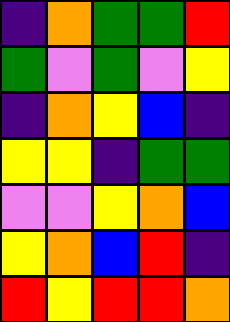[["indigo", "orange", "green", "green", "red"], ["green", "violet", "green", "violet", "yellow"], ["indigo", "orange", "yellow", "blue", "indigo"], ["yellow", "yellow", "indigo", "green", "green"], ["violet", "violet", "yellow", "orange", "blue"], ["yellow", "orange", "blue", "red", "indigo"], ["red", "yellow", "red", "red", "orange"]]